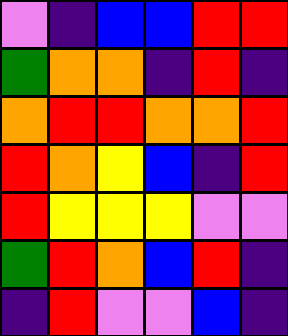[["violet", "indigo", "blue", "blue", "red", "red"], ["green", "orange", "orange", "indigo", "red", "indigo"], ["orange", "red", "red", "orange", "orange", "red"], ["red", "orange", "yellow", "blue", "indigo", "red"], ["red", "yellow", "yellow", "yellow", "violet", "violet"], ["green", "red", "orange", "blue", "red", "indigo"], ["indigo", "red", "violet", "violet", "blue", "indigo"]]